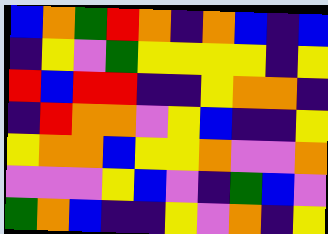[["blue", "orange", "green", "red", "orange", "indigo", "orange", "blue", "indigo", "blue"], ["indigo", "yellow", "violet", "green", "yellow", "yellow", "yellow", "yellow", "indigo", "yellow"], ["red", "blue", "red", "red", "indigo", "indigo", "yellow", "orange", "orange", "indigo"], ["indigo", "red", "orange", "orange", "violet", "yellow", "blue", "indigo", "indigo", "yellow"], ["yellow", "orange", "orange", "blue", "yellow", "yellow", "orange", "violet", "violet", "orange"], ["violet", "violet", "violet", "yellow", "blue", "violet", "indigo", "green", "blue", "violet"], ["green", "orange", "blue", "indigo", "indigo", "yellow", "violet", "orange", "indigo", "yellow"]]